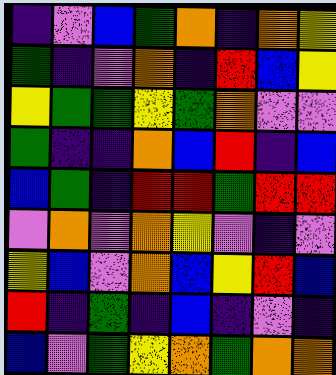[["indigo", "violet", "blue", "green", "orange", "indigo", "orange", "yellow"], ["green", "indigo", "violet", "orange", "indigo", "red", "blue", "yellow"], ["yellow", "green", "green", "yellow", "green", "orange", "violet", "violet"], ["green", "indigo", "indigo", "orange", "blue", "red", "indigo", "blue"], ["blue", "green", "indigo", "red", "red", "green", "red", "red"], ["violet", "orange", "violet", "orange", "yellow", "violet", "indigo", "violet"], ["yellow", "blue", "violet", "orange", "blue", "yellow", "red", "blue"], ["red", "indigo", "green", "indigo", "blue", "indigo", "violet", "indigo"], ["blue", "violet", "green", "yellow", "orange", "green", "orange", "orange"]]